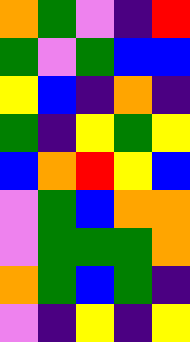[["orange", "green", "violet", "indigo", "red"], ["green", "violet", "green", "blue", "blue"], ["yellow", "blue", "indigo", "orange", "indigo"], ["green", "indigo", "yellow", "green", "yellow"], ["blue", "orange", "red", "yellow", "blue"], ["violet", "green", "blue", "orange", "orange"], ["violet", "green", "green", "green", "orange"], ["orange", "green", "blue", "green", "indigo"], ["violet", "indigo", "yellow", "indigo", "yellow"]]